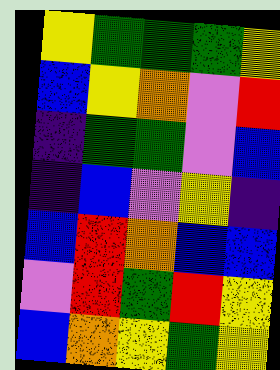[["yellow", "green", "green", "green", "yellow"], ["blue", "yellow", "orange", "violet", "red"], ["indigo", "green", "green", "violet", "blue"], ["indigo", "blue", "violet", "yellow", "indigo"], ["blue", "red", "orange", "blue", "blue"], ["violet", "red", "green", "red", "yellow"], ["blue", "orange", "yellow", "green", "yellow"]]